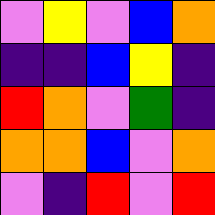[["violet", "yellow", "violet", "blue", "orange"], ["indigo", "indigo", "blue", "yellow", "indigo"], ["red", "orange", "violet", "green", "indigo"], ["orange", "orange", "blue", "violet", "orange"], ["violet", "indigo", "red", "violet", "red"]]